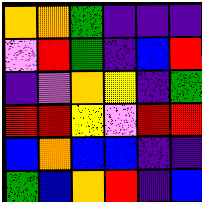[["orange", "orange", "green", "indigo", "indigo", "indigo"], ["violet", "red", "green", "indigo", "blue", "red"], ["indigo", "violet", "orange", "yellow", "indigo", "green"], ["red", "red", "yellow", "violet", "red", "red"], ["blue", "orange", "blue", "blue", "indigo", "indigo"], ["green", "blue", "orange", "red", "indigo", "blue"]]